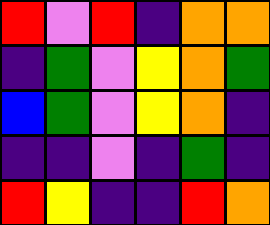[["red", "violet", "red", "indigo", "orange", "orange"], ["indigo", "green", "violet", "yellow", "orange", "green"], ["blue", "green", "violet", "yellow", "orange", "indigo"], ["indigo", "indigo", "violet", "indigo", "green", "indigo"], ["red", "yellow", "indigo", "indigo", "red", "orange"]]